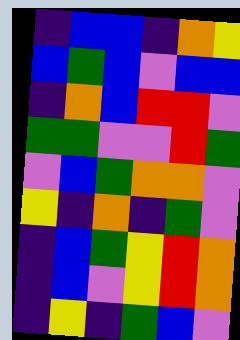[["indigo", "blue", "blue", "indigo", "orange", "yellow"], ["blue", "green", "blue", "violet", "blue", "blue"], ["indigo", "orange", "blue", "red", "red", "violet"], ["green", "green", "violet", "violet", "red", "green"], ["violet", "blue", "green", "orange", "orange", "violet"], ["yellow", "indigo", "orange", "indigo", "green", "violet"], ["indigo", "blue", "green", "yellow", "red", "orange"], ["indigo", "blue", "violet", "yellow", "red", "orange"], ["indigo", "yellow", "indigo", "green", "blue", "violet"]]